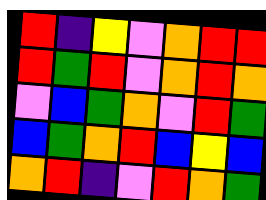[["red", "indigo", "yellow", "violet", "orange", "red", "red"], ["red", "green", "red", "violet", "orange", "red", "orange"], ["violet", "blue", "green", "orange", "violet", "red", "green"], ["blue", "green", "orange", "red", "blue", "yellow", "blue"], ["orange", "red", "indigo", "violet", "red", "orange", "green"]]